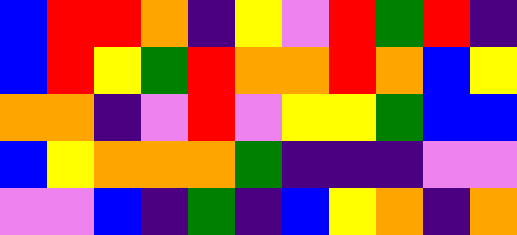[["blue", "red", "red", "orange", "indigo", "yellow", "violet", "red", "green", "red", "indigo"], ["blue", "red", "yellow", "green", "red", "orange", "orange", "red", "orange", "blue", "yellow"], ["orange", "orange", "indigo", "violet", "red", "violet", "yellow", "yellow", "green", "blue", "blue"], ["blue", "yellow", "orange", "orange", "orange", "green", "indigo", "indigo", "indigo", "violet", "violet"], ["violet", "violet", "blue", "indigo", "green", "indigo", "blue", "yellow", "orange", "indigo", "orange"]]